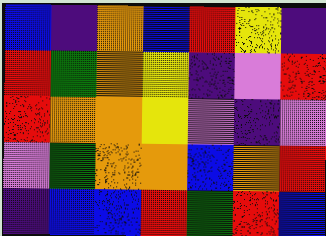[["blue", "indigo", "orange", "blue", "red", "yellow", "indigo"], ["red", "green", "orange", "yellow", "indigo", "violet", "red"], ["red", "orange", "orange", "yellow", "violet", "indigo", "violet"], ["violet", "green", "orange", "orange", "blue", "orange", "red"], ["indigo", "blue", "blue", "red", "green", "red", "blue"]]